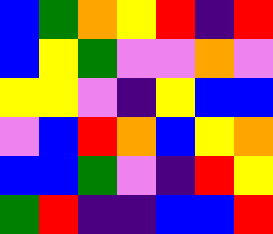[["blue", "green", "orange", "yellow", "red", "indigo", "red"], ["blue", "yellow", "green", "violet", "violet", "orange", "violet"], ["yellow", "yellow", "violet", "indigo", "yellow", "blue", "blue"], ["violet", "blue", "red", "orange", "blue", "yellow", "orange"], ["blue", "blue", "green", "violet", "indigo", "red", "yellow"], ["green", "red", "indigo", "indigo", "blue", "blue", "red"]]